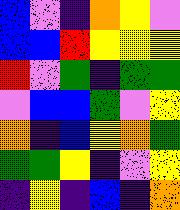[["blue", "violet", "indigo", "orange", "yellow", "violet"], ["blue", "blue", "red", "yellow", "yellow", "yellow"], ["red", "violet", "green", "indigo", "green", "green"], ["violet", "blue", "blue", "green", "violet", "yellow"], ["orange", "indigo", "blue", "yellow", "orange", "green"], ["green", "green", "yellow", "indigo", "violet", "yellow"], ["indigo", "yellow", "indigo", "blue", "indigo", "orange"]]